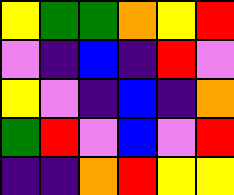[["yellow", "green", "green", "orange", "yellow", "red"], ["violet", "indigo", "blue", "indigo", "red", "violet"], ["yellow", "violet", "indigo", "blue", "indigo", "orange"], ["green", "red", "violet", "blue", "violet", "red"], ["indigo", "indigo", "orange", "red", "yellow", "yellow"]]